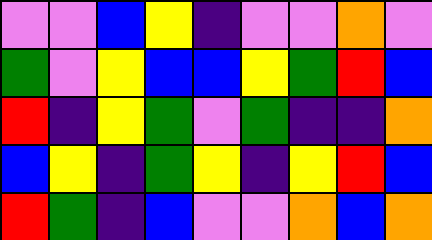[["violet", "violet", "blue", "yellow", "indigo", "violet", "violet", "orange", "violet"], ["green", "violet", "yellow", "blue", "blue", "yellow", "green", "red", "blue"], ["red", "indigo", "yellow", "green", "violet", "green", "indigo", "indigo", "orange"], ["blue", "yellow", "indigo", "green", "yellow", "indigo", "yellow", "red", "blue"], ["red", "green", "indigo", "blue", "violet", "violet", "orange", "blue", "orange"]]